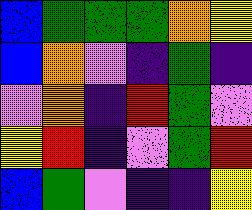[["blue", "green", "green", "green", "orange", "yellow"], ["blue", "orange", "violet", "indigo", "green", "indigo"], ["violet", "orange", "indigo", "red", "green", "violet"], ["yellow", "red", "indigo", "violet", "green", "red"], ["blue", "green", "violet", "indigo", "indigo", "yellow"]]